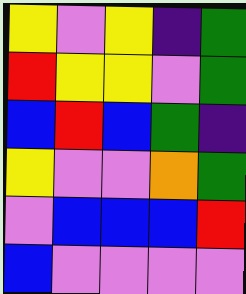[["yellow", "violet", "yellow", "indigo", "green"], ["red", "yellow", "yellow", "violet", "green"], ["blue", "red", "blue", "green", "indigo"], ["yellow", "violet", "violet", "orange", "green"], ["violet", "blue", "blue", "blue", "red"], ["blue", "violet", "violet", "violet", "violet"]]